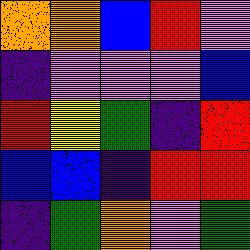[["orange", "orange", "blue", "red", "violet"], ["indigo", "violet", "violet", "violet", "blue"], ["red", "yellow", "green", "indigo", "red"], ["blue", "blue", "indigo", "red", "red"], ["indigo", "green", "orange", "violet", "green"]]